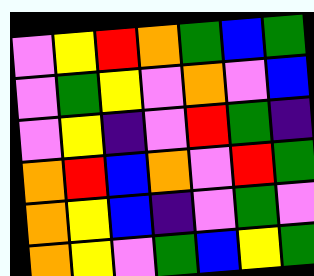[["violet", "yellow", "red", "orange", "green", "blue", "green"], ["violet", "green", "yellow", "violet", "orange", "violet", "blue"], ["violet", "yellow", "indigo", "violet", "red", "green", "indigo"], ["orange", "red", "blue", "orange", "violet", "red", "green"], ["orange", "yellow", "blue", "indigo", "violet", "green", "violet"], ["orange", "yellow", "violet", "green", "blue", "yellow", "green"]]